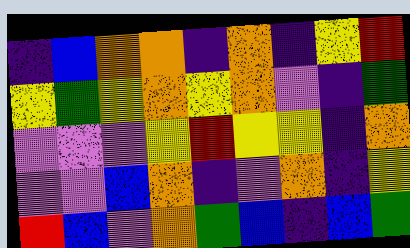[["indigo", "blue", "orange", "orange", "indigo", "orange", "indigo", "yellow", "red"], ["yellow", "green", "yellow", "orange", "yellow", "orange", "violet", "indigo", "green"], ["violet", "violet", "violet", "yellow", "red", "yellow", "yellow", "indigo", "orange"], ["violet", "violet", "blue", "orange", "indigo", "violet", "orange", "indigo", "yellow"], ["red", "blue", "violet", "orange", "green", "blue", "indigo", "blue", "green"]]